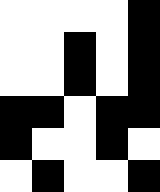[["white", "white", "white", "white", "black"], ["white", "white", "black", "white", "black"], ["white", "white", "black", "white", "black"], ["black", "black", "white", "black", "black"], ["black", "white", "white", "black", "white"], ["white", "black", "white", "white", "black"]]